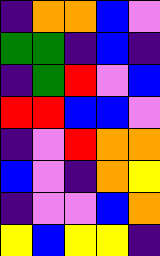[["indigo", "orange", "orange", "blue", "violet"], ["green", "green", "indigo", "blue", "indigo"], ["indigo", "green", "red", "violet", "blue"], ["red", "red", "blue", "blue", "violet"], ["indigo", "violet", "red", "orange", "orange"], ["blue", "violet", "indigo", "orange", "yellow"], ["indigo", "violet", "violet", "blue", "orange"], ["yellow", "blue", "yellow", "yellow", "indigo"]]